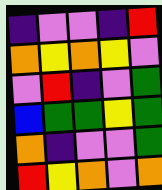[["indigo", "violet", "violet", "indigo", "red"], ["orange", "yellow", "orange", "yellow", "violet"], ["violet", "red", "indigo", "violet", "green"], ["blue", "green", "green", "yellow", "green"], ["orange", "indigo", "violet", "violet", "green"], ["red", "yellow", "orange", "violet", "orange"]]